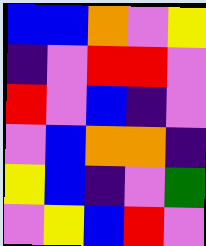[["blue", "blue", "orange", "violet", "yellow"], ["indigo", "violet", "red", "red", "violet"], ["red", "violet", "blue", "indigo", "violet"], ["violet", "blue", "orange", "orange", "indigo"], ["yellow", "blue", "indigo", "violet", "green"], ["violet", "yellow", "blue", "red", "violet"]]